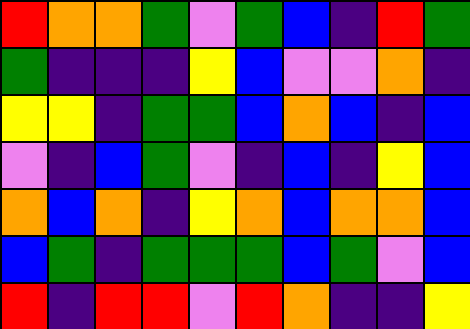[["red", "orange", "orange", "green", "violet", "green", "blue", "indigo", "red", "green"], ["green", "indigo", "indigo", "indigo", "yellow", "blue", "violet", "violet", "orange", "indigo"], ["yellow", "yellow", "indigo", "green", "green", "blue", "orange", "blue", "indigo", "blue"], ["violet", "indigo", "blue", "green", "violet", "indigo", "blue", "indigo", "yellow", "blue"], ["orange", "blue", "orange", "indigo", "yellow", "orange", "blue", "orange", "orange", "blue"], ["blue", "green", "indigo", "green", "green", "green", "blue", "green", "violet", "blue"], ["red", "indigo", "red", "red", "violet", "red", "orange", "indigo", "indigo", "yellow"]]